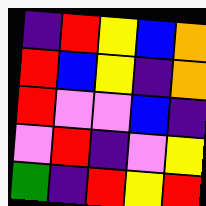[["indigo", "red", "yellow", "blue", "orange"], ["red", "blue", "yellow", "indigo", "orange"], ["red", "violet", "violet", "blue", "indigo"], ["violet", "red", "indigo", "violet", "yellow"], ["green", "indigo", "red", "yellow", "red"]]